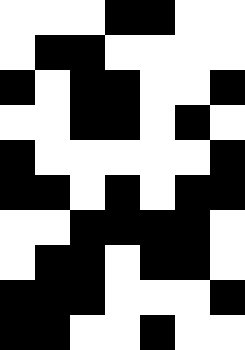[["white", "white", "white", "black", "black", "white", "white"], ["white", "black", "black", "white", "white", "white", "white"], ["black", "white", "black", "black", "white", "white", "black"], ["white", "white", "black", "black", "white", "black", "white"], ["black", "white", "white", "white", "white", "white", "black"], ["black", "black", "white", "black", "white", "black", "black"], ["white", "white", "black", "black", "black", "black", "white"], ["white", "black", "black", "white", "black", "black", "white"], ["black", "black", "black", "white", "white", "white", "black"], ["black", "black", "white", "white", "black", "white", "white"]]